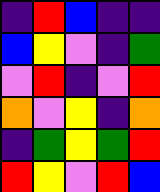[["indigo", "red", "blue", "indigo", "indigo"], ["blue", "yellow", "violet", "indigo", "green"], ["violet", "red", "indigo", "violet", "red"], ["orange", "violet", "yellow", "indigo", "orange"], ["indigo", "green", "yellow", "green", "red"], ["red", "yellow", "violet", "red", "blue"]]